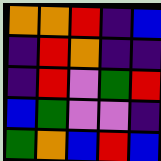[["orange", "orange", "red", "indigo", "blue"], ["indigo", "red", "orange", "indigo", "indigo"], ["indigo", "red", "violet", "green", "red"], ["blue", "green", "violet", "violet", "indigo"], ["green", "orange", "blue", "red", "blue"]]